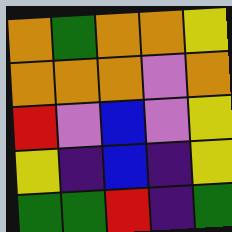[["orange", "green", "orange", "orange", "yellow"], ["orange", "orange", "orange", "violet", "orange"], ["red", "violet", "blue", "violet", "yellow"], ["yellow", "indigo", "blue", "indigo", "yellow"], ["green", "green", "red", "indigo", "green"]]